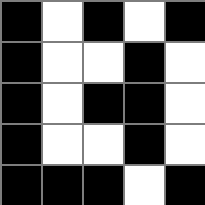[["black", "white", "black", "white", "black"], ["black", "white", "white", "black", "white"], ["black", "white", "black", "black", "white"], ["black", "white", "white", "black", "white"], ["black", "black", "black", "white", "black"]]